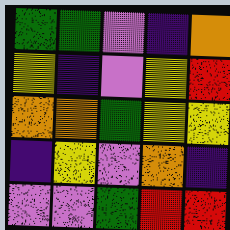[["green", "green", "violet", "indigo", "orange"], ["yellow", "indigo", "violet", "yellow", "red"], ["orange", "orange", "green", "yellow", "yellow"], ["indigo", "yellow", "violet", "orange", "indigo"], ["violet", "violet", "green", "red", "red"]]